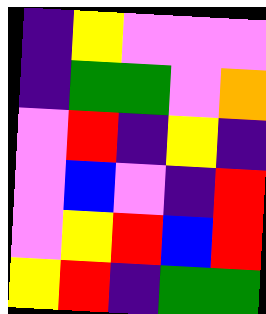[["indigo", "yellow", "violet", "violet", "violet"], ["indigo", "green", "green", "violet", "orange"], ["violet", "red", "indigo", "yellow", "indigo"], ["violet", "blue", "violet", "indigo", "red"], ["violet", "yellow", "red", "blue", "red"], ["yellow", "red", "indigo", "green", "green"]]